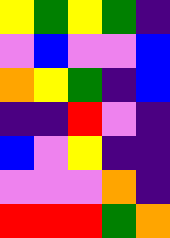[["yellow", "green", "yellow", "green", "indigo"], ["violet", "blue", "violet", "violet", "blue"], ["orange", "yellow", "green", "indigo", "blue"], ["indigo", "indigo", "red", "violet", "indigo"], ["blue", "violet", "yellow", "indigo", "indigo"], ["violet", "violet", "violet", "orange", "indigo"], ["red", "red", "red", "green", "orange"]]